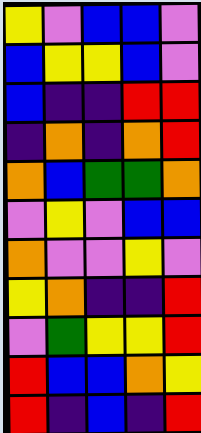[["yellow", "violet", "blue", "blue", "violet"], ["blue", "yellow", "yellow", "blue", "violet"], ["blue", "indigo", "indigo", "red", "red"], ["indigo", "orange", "indigo", "orange", "red"], ["orange", "blue", "green", "green", "orange"], ["violet", "yellow", "violet", "blue", "blue"], ["orange", "violet", "violet", "yellow", "violet"], ["yellow", "orange", "indigo", "indigo", "red"], ["violet", "green", "yellow", "yellow", "red"], ["red", "blue", "blue", "orange", "yellow"], ["red", "indigo", "blue", "indigo", "red"]]